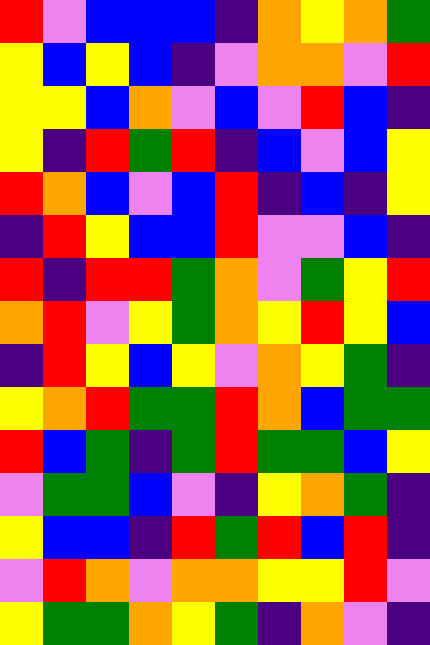[["red", "violet", "blue", "blue", "blue", "indigo", "orange", "yellow", "orange", "green"], ["yellow", "blue", "yellow", "blue", "indigo", "violet", "orange", "orange", "violet", "red"], ["yellow", "yellow", "blue", "orange", "violet", "blue", "violet", "red", "blue", "indigo"], ["yellow", "indigo", "red", "green", "red", "indigo", "blue", "violet", "blue", "yellow"], ["red", "orange", "blue", "violet", "blue", "red", "indigo", "blue", "indigo", "yellow"], ["indigo", "red", "yellow", "blue", "blue", "red", "violet", "violet", "blue", "indigo"], ["red", "indigo", "red", "red", "green", "orange", "violet", "green", "yellow", "red"], ["orange", "red", "violet", "yellow", "green", "orange", "yellow", "red", "yellow", "blue"], ["indigo", "red", "yellow", "blue", "yellow", "violet", "orange", "yellow", "green", "indigo"], ["yellow", "orange", "red", "green", "green", "red", "orange", "blue", "green", "green"], ["red", "blue", "green", "indigo", "green", "red", "green", "green", "blue", "yellow"], ["violet", "green", "green", "blue", "violet", "indigo", "yellow", "orange", "green", "indigo"], ["yellow", "blue", "blue", "indigo", "red", "green", "red", "blue", "red", "indigo"], ["violet", "red", "orange", "violet", "orange", "orange", "yellow", "yellow", "red", "violet"], ["yellow", "green", "green", "orange", "yellow", "green", "indigo", "orange", "violet", "indigo"]]